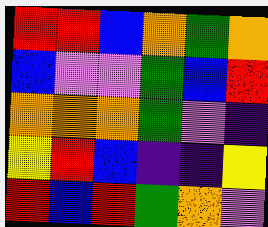[["red", "red", "blue", "orange", "green", "orange"], ["blue", "violet", "violet", "green", "blue", "red"], ["orange", "orange", "orange", "green", "violet", "indigo"], ["yellow", "red", "blue", "indigo", "indigo", "yellow"], ["red", "blue", "red", "green", "orange", "violet"]]